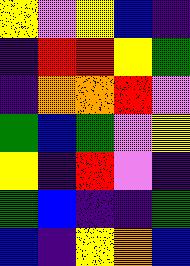[["yellow", "violet", "yellow", "blue", "indigo"], ["indigo", "red", "red", "yellow", "green"], ["indigo", "orange", "orange", "red", "violet"], ["green", "blue", "green", "violet", "yellow"], ["yellow", "indigo", "red", "violet", "indigo"], ["green", "blue", "indigo", "indigo", "green"], ["blue", "indigo", "yellow", "orange", "blue"]]